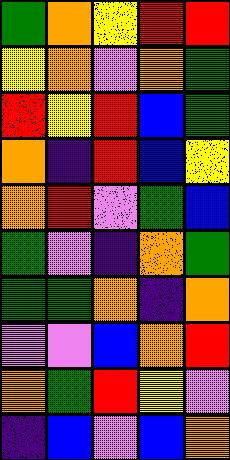[["green", "orange", "yellow", "red", "red"], ["yellow", "orange", "violet", "orange", "green"], ["red", "yellow", "red", "blue", "green"], ["orange", "indigo", "red", "blue", "yellow"], ["orange", "red", "violet", "green", "blue"], ["green", "violet", "indigo", "orange", "green"], ["green", "green", "orange", "indigo", "orange"], ["violet", "violet", "blue", "orange", "red"], ["orange", "green", "red", "yellow", "violet"], ["indigo", "blue", "violet", "blue", "orange"]]